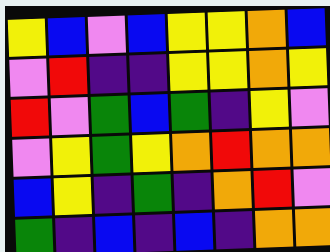[["yellow", "blue", "violet", "blue", "yellow", "yellow", "orange", "blue"], ["violet", "red", "indigo", "indigo", "yellow", "yellow", "orange", "yellow"], ["red", "violet", "green", "blue", "green", "indigo", "yellow", "violet"], ["violet", "yellow", "green", "yellow", "orange", "red", "orange", "orange"], ["blue", "yellow", "indigo", "green", "indigo", "orange", "red", "violet"], ["green", "indigo", "blue", "indigo", "blue", "indigo", "orange", "orange"]]